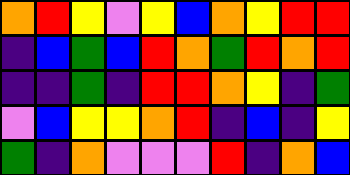[["orange", "red", "yellow", "violet", "yellow", "blue", "orange", "yellow", "red", "red"], ["indigo", "blue", "green", "blue", "red", "orange", "green", "red", "orange", "red"], ["indigo", "indigo", "green", "indigo", "red", "red", "orange", "yellow", "indigo", "green"], ["violet", "blue", "yellow", "yellow", "orange", "red", "indigo", "blue", "indigo", "yellow"], ["green", "indigo", "orange", "violet", "violet", "violet", "red", "indigo", "orange", "blue"]]